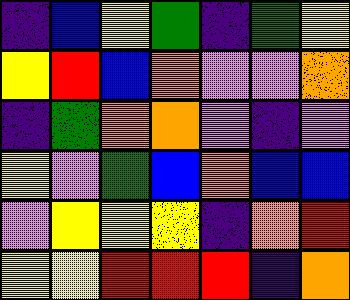[["indigo", "blue", "yellow", "green", "indigo", "green", "yellow"], ["yellow", "red", "blue", "orange", "violet", "violet", "orange"], ["indigo", "green", "orange", "orange", "violet", "indigo", "violet"], ["yellow", "violet", "green", "blue", "orange", "blue", "blue"], ["violet", "yellow", "yellow", "yellow", "indigo", "orange", "red"], ["yellow", "yellow", "red", "red", "red", "indigo", "orange"]]